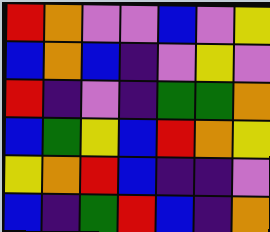[["red", "orange", "violet", "violet", "blue", "violet", "yellow"], ["blue", "orange", "blue", "indigo", "violet", "yellow", "violet"], ["red", "indigo", "violet", "indigo", "green", "green", "orange"], ["blue", "green", "yellow", "blue", "red", "orange", "yellow"], ["yellow", "orange", "red", "blue", "indigo", "indigo", "violet"], ["blue", "indigo", "green", "red", "blue", "indigo", "orange"]]